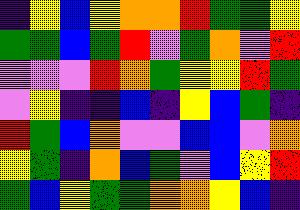[["indigo", "yellow", "blue", "yellow", "orange", "orange", "red", "green", "green", "yellow"], ["green", "green", "blue", "green", "red", "violet", "green", "orange", "violet", "red"], ["violet", "violet", "violet", "red", "orange", "green", "yellow", "yellow", "red", "green"], ["violet", "yellow", "indigo", "indigo", "blue", "indigo", "yellow", "blue", "green", "indigo"], ["red", "green", "blue", "orange", "violet", "violet", "blue", "blue", "violet", "orange"], ["yellow", "green", "indigo", "orange", "blue", "green", "violet", "blue", "yellow", "red"], ["green", "blue", "yellow", "green", "green", "orange", "orange", "yellow", "blue", "indigo"]]